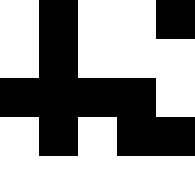[["white", "black", "white", "white", "black"], ["white", "black", "white", "white", "white"], ["black", "black", "black", "black", "white"], ["white", "black", "white", "black", "black"], ["white", "white", "white", "white", "white"]]